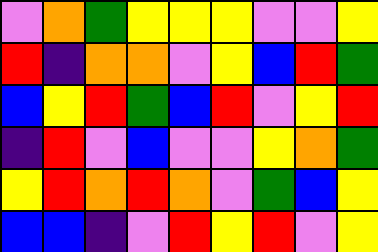[["violet", "orange", "green", "yellow", "yellow", "yellow", "violet", "violet", "yellow"], ["red", "indigo", "orange", "orange", "violet", "yellow", "blue", "red", "green"], ["blue", "yellow", "red", "green", "blue", "red", "violet", "yellow", "red"], ["indigo", "red", "violet", "blue", "violet", "violet", "yellow", "orange", "green"], ["yellow", "red", "orange", "red", "orange", "violet", "green", "blue", "yellow"], ["blue", "blue", "indigo", "violet", "red", "yellow", "red", "violet", "yellow"]]